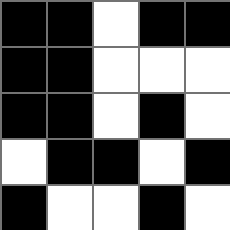[["black", "black", "white", "black", "black"], ["black", "black", "white", "white", "white"], ["black", "black", "white", "black", "white"], ["white", "black", "black", "white", "black"], ["black", "white", "white", "black", "white"]]